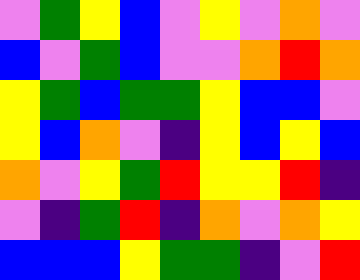[["violet", "green", "yellow", "blue", "violet", "yellow", "violet", "orange", "violet"], ["blue", "violet", "green", "blue", "violet", "violet", "orange", "red", "orange"], ["yellow", "green", "blue", "green", "green", "yellow", "blue", "blue", "violet"], ["yellow", "blue", "orange", "violet", "indigo", "yellow", "blue", "yellow", "blue"], ["orange", "violet", "yellow", "green", "red", "yellow", "yellow", "red", "indigo"], ["violet", "indigo", "green", "red", "indigo", "orange", "violet", "orange", "yellow"], ["blue", "blue", "blue", "yellow", "green", "green", "indigo", "violet", "red"]]